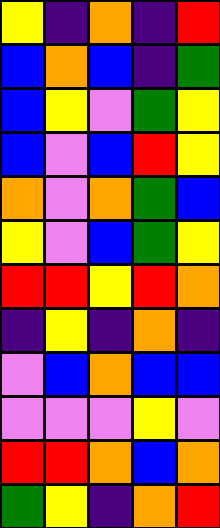[["yellow", "indigo", "orange", "indigo", "red"], ["blue", "orange", "blue", "indigo", "green"], ["blue", "yellow", "violet", "green", "yellow"], ["blue", "violet", "blue", "red", "yellow"], ["orange", "violet", "orange", "green", "blue"], ["yellow", "violet", "blue", "green", "yellow"], ["red", "red", "yellow", "red", "orange"], ["indigo", "yellow", "indigo", "orange", "indigo"], ["violet", "blue", "orange", "blue", "blue"], ["violet", "violet", "violet", "yellow", "violet"], ["red", "red", "orange", "blue", "orange"], ["green", "yellow", "indigo", "orange", "red"]]